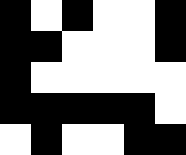[["black", "white", "black", "white", "white", "black"], ["black", "black", "white", "white", "white", "black"], ["black", "white", "white", "white", "white", "white"], ["black", "black", "black", "black", "black", "white"], ["white", "black", "white", "white", "black", "black"]]